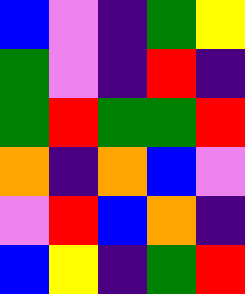[["blue", "violet", "indigo", "green", "yellow"], ["green", "violet", "indigo", "red", "indigo"], ["green", "red", "green", "green", "red"], ["orange", "indigo", "orange", "blue", "violet"], ["violet", "red", "blue", "orange", "indigo"], ["blue", "yellow", "indigo", "green", "red"]]